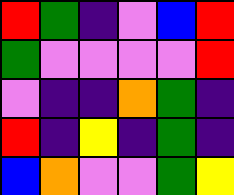[["red", "green", "indigo", "violet", "blue", "red"], ["green", "violet", "violet", "violet", "violet", "red"], ["violet", "indigo", "indigo", "orange", "green", "indigo"], ["red", "indigo", "yellow", "indigo", "green", "indigo"], ["blue", "orange", "violet", "violet", "green", "yellow"]]